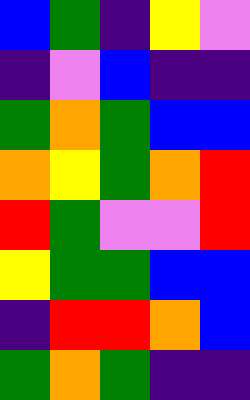[["blue", "green", "indigo", "yellow", "violet"], ["indigo", "violet", "blue", "indigo", "indigo"], ["green", "orange", "green", "blue", "blue"], ["orange", "yellow", "green", "orange", "red"], ["red", "green", "violet", "violet", "red"], ["yellow", "green", "green", "blue", "blue"], ["indigo", "red", "red", "orange", "blue"], ["green", "orange", "green", "indigo", "indigo"]]